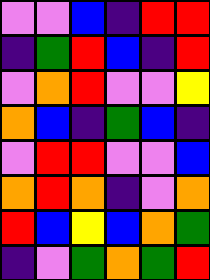[["violet", "violet", "blue", "indigo", "red", "red"], ["indigo", "green", "red", "blue", "indigo", "red"], ["violet", "orange", "red", "violet", "violet", "yellow"], ["orange", "blue", "indigo", "green", "blue", "indigo"], ["violet", "red", "red", "violet", "violet", "blue"], ["orange", "red", "orange", "indigo", "violet", "orange"], ["red", "blue", "yellow", "blue", "orange", "green"], ["indigo", "violet", "green", "orange", "green", "red"]]